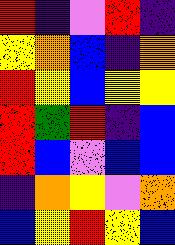[["red", "indigo", "violet", "red", "indigo"], ["yellow", "orange", "blue", "indigo", "orange"], ["red", "yellow", "blue", "yellow", "yellow"], ["red", "green", "red", "indigo", "blue"], ["red", "blue", "violet", "blue", "blue"], ["indigo", "orange", "yellow", "violet", "orange"], ["blue", "yellow", "red", "yellow", "blue"]]